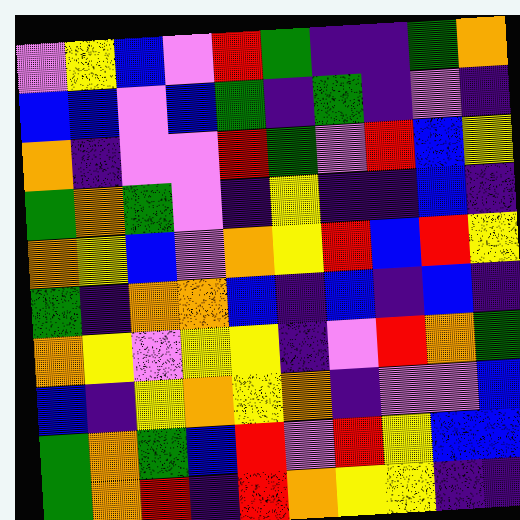[["violet", "yellow", "blue", "violet", "red", "green", "indigo", "indigo", "green", "orange"], ["blue", "blue", "violet", "blue", "green", "indigo", "green", "indigo", "violet", "indigo"], ["orange", "indigo", "violet", "violet", "red", "green", "violet", "red", "blue", "yellow"], ["green", "orange", "green", "violet", "indigo", "yellow", "indigo", "indigo", "blue", "indigo"], ["orange", "yellow", "blue", "violet", "orange", "yellow", "red", "blue", "red", "yellow"], ["green", "indigo", "orange", "orange", "blue", "indigo", "blue", "indigo", "blue", "indigo"], ["orange", "yellow", "violet", "yellow", "yellow", "indigo", "violet", "red", "orange", "green"], ["blue", "indigo", "yellow", "orange", "yellow", "orange", "indigo", "violet", "violet", "blue"], ["green", "orange", "green", "blue", "red", "violet", "red", "yellow", "blue", "blue"], ["green", "orange", "red", "indigo", "red", "orange", "yellow", "yellow", "indigo", "indigo"]]